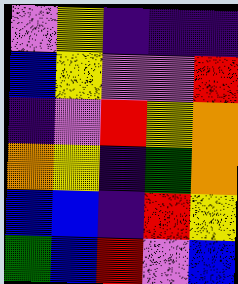[["violet", "yellow", "indigo", "indigo", "indigo"], ["blue", "yellow", "violet", "violet", "red"], ["indigo", "violet", "red", "yellow", "orange"], ["orange", "yellow", "indigo", "green", "orange"], ["blue", "blue", "indigo", "red", "yellow"], ["green", "blue", "red", "violet", "blue"]]